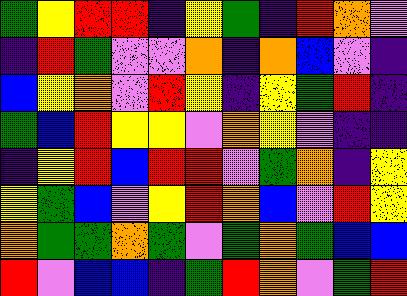[["green", "yellow", "red", "red", "indigo", "yellow", "green", "indigo", "red", "orange", "violet"], ["indigo", "red", "green", "violet", "violet", "orange", "indigo", "orange", "blue", "violet", "indigo"], ["blue", "yellow", "orange", "violet", "red", "yellow", "indigo", "yellow", "green", "red", "indigo"], ["green", "blue", "red", "yellow", "yellow", "violet", "orange", "yellow", "violet", "indigo", "indigo"], ["indigo", "yellow", "red", "blue", "red", "red", "violet", "green", "orange", "indigo", "yellow"], ["yellow", "green", "blue", "violet", "yellow", "red", "orange", "blue", "violet", "red", "yellow"], ["orange", "green", "green", "orange", "green", "violet", "green", "orange", "green", "blue", "blue"], ["red", "violet", "blue", "blue", "indigo", "green", "red", "orange", "violet", "green", "red"]]